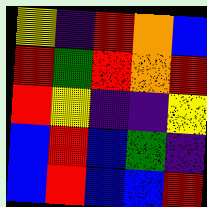[["yellow", "indigo", "red", "orange", "blue"], ["red", "green", "red", "orange", "red"], ["red", "yellow", "indigo", "indigo", "yellow"], ["blue", "red", "blue", "green", "indigo"], ["blue", "red", "blue", "blue", "red"]]